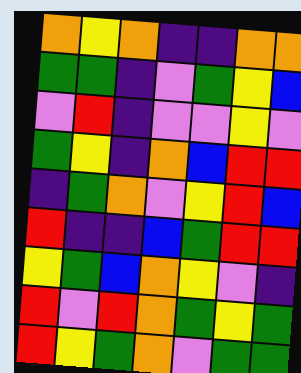[["orange", "yellow", "orange", "indigo", "indigo", "orange", "orange"], ["green", "green", "indigo", "violet", "green", "yellow", "blue"], ["violet", "red", "indigo", "violet", "violet", "yellow", "violet"], ["green", "yellow", "indigo", "orange", "blue", "red", "red"], ["indigo", "green", "orange", "violet", "yellow", "red", "blue"], ["red", "indigo", "indigo", "blue", "green", "red", "red"], ["yellow", "green", "blue", "orange", "yellow", "violet", "indigo"], ["red", "violet", "red", "orange", "green", "yellow", "green"], ["red", "yellow", "green", "orange", "violet", "green", "green"]]